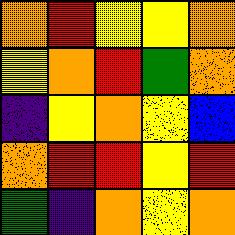[["orange", "red", "yellow", "yellow", "orange"], ["yellow", "orange", "red", "green", "orange"], ["indigo", "yellow", "orange", "yellow", "blue"], ["orange", "red", "red", "yellow", "red"], ["green", "indigo", "orange", "yellow", "orange"]]